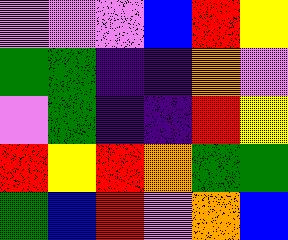[["violet", "violet", "violet", "blue", "red", "yellow"], ["green", "green", "indigo", "indigo", "orange", "violet"], ["violet", "green", "indigo", "indigo", "red", "yellow"], ["red", "yellow", "red", "orange", "green", "green"], ["green", "blue", "red", "violet", "orange", "blue"]]